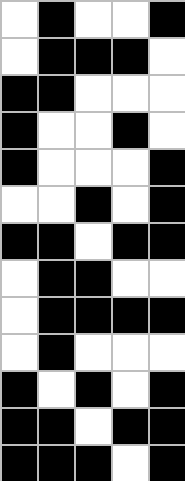[["white", "black", "white", "white", "black"], ["white", "black", "black", "black", "white"], ["black", "black", "white", "white", "white"], ["black", "white", "white", "black", "white"], ["black", "white", "white", "white", "black"], ["white", "white", "black", "white", "black"], ["black", "black", "white", "black", "black"], ["white", "black", "black", "white", "white"], ["white", "black", "black", "black", "black"], ["white", "black", "white", "white", "white"], ["black", "white", "black", "white", "black"], ["black", "black", "white", "black", "black"], ["black", "black", "black", "white", "black"]]